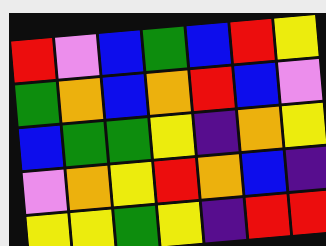[["red", "violet", "blue", "green", "blue", "red", "yellow"], ["green", "orange", "blue", "orange", "red", "blue", "violet"], ["blue", "green", "green", "yellow", "indigo", "orange", "yellow"], ["violet", "orange", "yellow", "red", "orange", "blue", "indigo"], ["yellow", "yellow", "green", "yellow", "indigo", "red", "red"]]